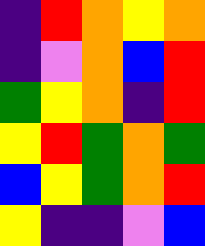[["indigo", "red", "orange", "yellow", "orange"], ["indigo", "violet", "orange", "blue", "red"], ["green", "yellow", "orange", "indigo", "red"], ["yellow", "red", "green", "orange", "green"], ["blue", "yellow", "green", "orange", "red"], ["yellow", "indigo", "indigo", "violet", "blue"]]